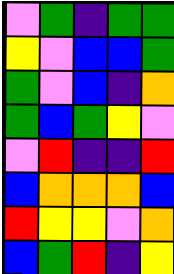[["violet", "green", "indigo", "green", "green"], ["yellow", "violet", "blue", "blue", "green"], ["green", "violet", "blue", "indigo", "orange"], ["green", "blue", "green", "yellow", "violet"], ["violet", "red", "indigo", "indigo", "red"], ["blue", "orange", "orange", "orange", "blue"], ["red", "yellow", "yellow", "violet", "orange"], ["blue", "green", "red", "indigo", "yellow"]]